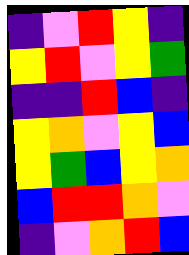[["indigo", "violet", "red", "yellow", "indigo"], ["yellow", "red", "violet", "yellow", "green"], ["indigo", "indigo", "red", "blue", "indigo"], ["yellow", "orange", "violet", "yellow", "blue"], ["yellow", "green", "blue", "yellow", "orange"], ["blue", "red", "red", "orange", "violet"], ["indigo", "violet", "orange", "red", "blue"]]